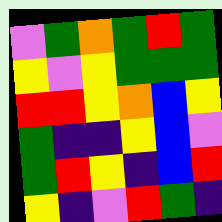[["violet", "green", "orange", "green", "red", "green"], ["yellow", "violet", "yellow", "green", "green", "green"], ["red", "red", "yellow", "orange", "blue", "yellow"], ["green", "indigo", "indigo", "yellow", "blue", "violet"], ["green", "red", "yellow", "indigo", "blue", "red"], ["yellow", "indigo", "violet", "red", "green", "indigo"]]